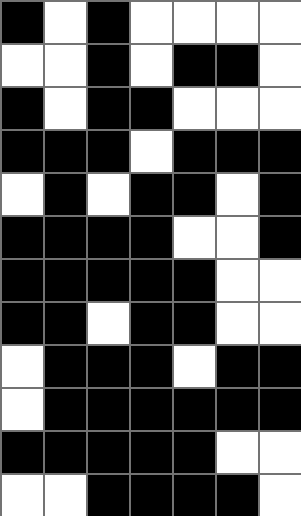[["black", "white", "black", "white", "white", "white", "white"], ["white", "white", "black", "white", "black", "black", "white"], ["black", "white", "black", "black", "white", "white", "white"], ["black", "black", "black", "white", "black", "black", "black"], ["white", "black", "white", "black", "black", "white", "black"], ["black", "black", "black", "black", "white", "white", "black"], ["black", "black", "black", "black", "black", "white", "white"], ["black", "black", "white", "black", "black", "white", "white"], ["white", "black", "black", "black", "white", "black", "black"], ["white", "black", "black", "black", "black", "black", "black"], ["black", "black", "black", "black", "black", "white", "white"], ["white", "white", "black", "black", "black", "black", "white"]]